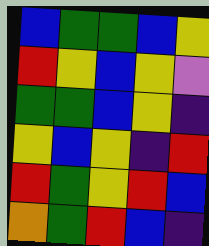[["blue", "green", "green", "blue", "yellow"], ["red", "yellow", "blue", "yellow", "violet"], ["green", "green", "blue", "yellow", "indigo"], ["yellow", "blue", "yellow", "indigo", "red"], ["red", "green", "yellow", "red", "blue"], ["orange", "green", "red", "blue", "indigo"]]